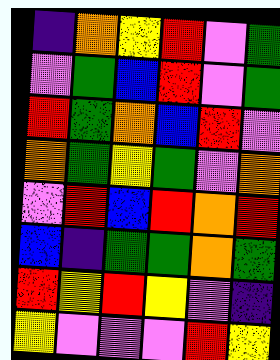[["indigo", "orange", "yellow", "red", "violet", "green"], ["violet", "green", "blue", "red", "violet", "green"], ["red", "green", "orange", "blue", "red", "violet"], ["orange", "green", "yellow", "green", "violet", "orange"], ["violet", "red", "blue", "red", "orange", "red"], ["blue", "indigo", "green", "green", "orange", "green"], ["red", "yellow", "red", "yellow", "violet", "indigo"], ["yellow", "violet", "violet", "violet", "red", "yellow"]]